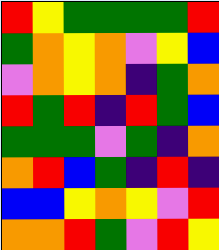[["red", "yellow", "green", "green", "green", "green", "red"], ["green", "orange", "yellow", "orange", "violet", "yellow", "blue"], ["violet", "orange", "yellow", "orange", "indigo", "green", "orange"], ["red", "green", "red", "indigo", "red", "green", "blue"], ["green", "green", "green", "violet", "green", "indigo", "orange"], ["orange", "red", "blue", "green", "indigo", "red", "indigo"], ["blue", "blue", "yellow", "orange", "yellow", "violet", "red"], ["orange", "orange", "red", "green", "violet", "red", "yellow"]]